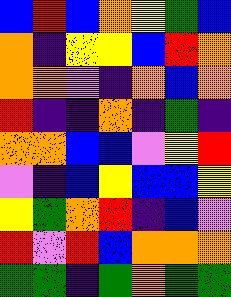[["blue", "red", "blue", "orange", "yellow", "green", "blue"], ["orange", "indigo", "yellow", "yellow", "blue", "red", "orange"], ["orange", "orange", "violet", "indigo", "orange", "blue", "orange"], ["red", "indigo", "indigo", "orange", "indigo", "green", "indigo"], ["orange", "orange", "blue", "blue", "violet", "yellow", "red"], ["violet", "indigo", "blue", "yellow", "blue", "blue", "yellow"], ["yellow", "green", "orange", "red", "indigo", "blue", "violet"], ["red", "violet", "red", "blue", "orange", "orange", "orange"], ["green", "green", "indigo", "green", "orange", "green", "green"]]